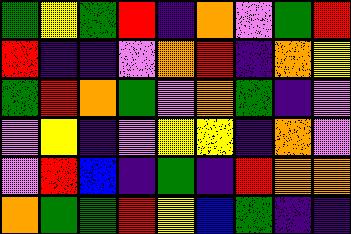[["green", "yellow", "green", "red", "indigo", "orange", "violet", "green", "red"], ["red", "indigo", "indigo", "violet", "orange", "red", "indigo", "orange", "yellow"], ["green", "red", "orange", "green", "violet", "orange", "green", "indigo", "violet"], ["violet", "yellow", "indigo", "violet", "yellow", "yellow", "indigo", "orange", "violet"], ["violet", "red", "blue", "indigo", "green", "indigo", "red", "orange", "orange"], ["orange", "green", "green", "red", "yellow", "blue", "green", "indigo", "indigo"]]